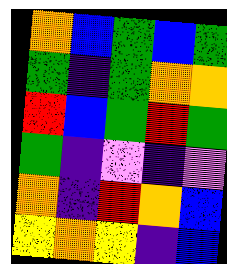[["orange", "blue", "green", "blue", "green"], ["green", "indigo", "green", "orange", "orange"], ["red", "blue", "green", "red", "green"], ["green", "indigo", "violet", "indigo", "violet"], ["orange", "indigo", "red", "orange", "blue"], ["yellow", "orange", "yellow", "indigo", "blue"]]